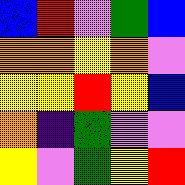[["blue", "red", "violet", "green", "blue"], ["orange", "orange", "yellow", "orange", "violet"], ["yellow", "yellow", "red", "yellow", "blue"], ["orange", "indigo", "green", "violet", "violet"], ["yellow", "violet", "green", "yellow", "red"]]